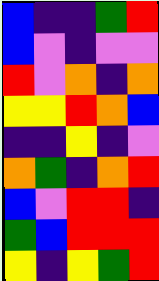[["blue", "indigo", "indigo", "green", "red"], ["blue", "violet", "indigo", "violet", "violet"], ["red", "violet", "orange", "indigo", "orange"], ["yellow", "yellow", "red", "orange", "blue"], ["indigo", "indigo", "yellow", "indigo", "violet"], ["orange", "green", "indigo", "orange", "red"], ["blue", "violet", "red", "red", "indigo"], ["green", "blue", "red", "red", "red"], ["yellow", "indigo", "yellow", "green", "red"]]